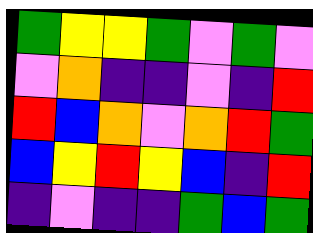[["green", "yellow", "yellow", "green", "violet", "green", "violet"], ["violet", "orange", "indigo", "indigo", "violet", "indigo", "red"], ["red", "blue", "orange", "violet", "orange", "red", "green"], ["blue", "yellow", "red", "yellow", "blue", "indigo", "red"], ["indigo", "violet", "indigo", "indigo", "green", "blue", "green"]]